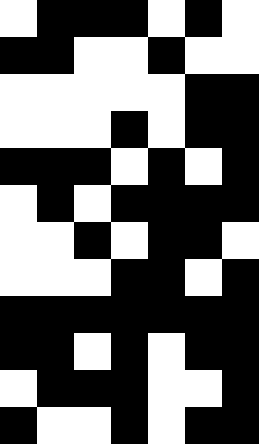[["white", "black", "black", "black", "white", "black", "white"], ["black", "black", "white", "white", "black", "white", "white"], ["white", "white", "white", "white", "white", "black", "black"], ["white", "white", "white", "black", "white", "black", "black"], ["black", "black", "black", "white", "black", "white", "black"], ["white", "black", "white", "black", "black", "black", "black"], ["white", "white", "black", "white", "black", "black", "white"], ["white", "white", "white", "black", "black", "white", "black"], ["black", "black", "black", "black", "black", "black", "black"], ["black", "black", "white", "black", "white", "black", "black"], ["white", "black", "black", "black", "white", "white", "black"], ["black", "white", "white", "black", "white", "black", "black"]]